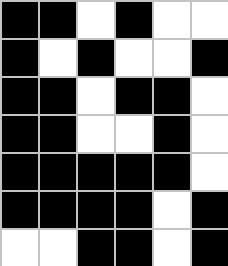[["black", "black", "white", "black", "white", "white"], ["black", "white", "black", "white", "white", "black"], ["black", "black", "white", "black", "black", "white"], ["black", "black", "white", "white", "black", "white"], ["black", "black", "black", "black", "black", "white"], ["black", "black", "black", "black", "white", "black"], ["white", "white", "black", "black", "white", "black"]]